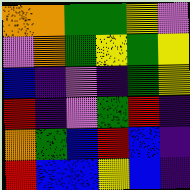[["orange", "orange", "green", "green", "yellow", "violet"], ["violet", "orange", "green", "yellow", "green", "yellow"], ["blue", "indigo", "violet", "indigo", "green", "yellow"], ["red", "indigo", "violet", "green", "red", "indigo"], ["orange", "green", "blue", "red", "blue", "indigo"], ["red", "blue", "blue", "yellow", "blue", "indigo"]]